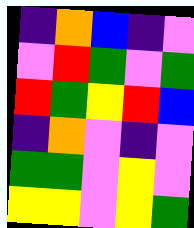[["indigo", "orange", "blue", "indigo", "violet"], ["violet", "red", "green", "violet", "green"], ["red", "green", "yellow", "red", "blue"], ["indigo", "orange", "violet", "indigo", "violet"], ["green", "green", "violet", "yellow", "violet"], ["yellow", "yellow", "violet", "yellow", "green"]]